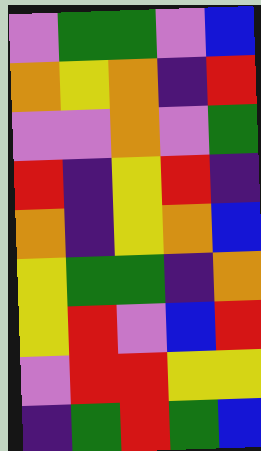[["violet", "green", "green", "violet", "blue"], ["orange", "yellow", "orange", "indigo", "red"], ["violet", "violet", "orange", "violet", "green"], ["red", "indigo", "yellow", "red", "indigo"], ["orange", "indigo", "yellow", "orange", "blue"], ["yellow", "green", "green", "indigo", "orange"], ["yellow", "red", "violet", "blue", "red"], ["violet", "red", "red", "yellow", "yellow"], ["indigo", "green", "red", "green", "blue"]]